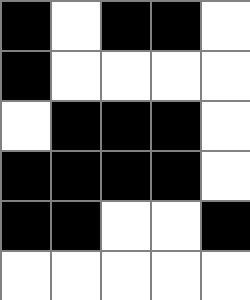[["black", "white", "black", "black", "white"], ["black", "white", "white", "white", "white"], ["white", "black", "black", "black", "white"], ["black", "black", "black", "black", "white"], ["black", "black", "white", "white", "black"], ["white", "white", "white", "white", "white"]]